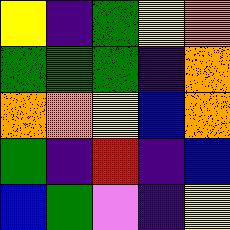[["yellow", "indigo", "green", "yellow", "orange"], ["green", "green", "green", "indigo", "orange"], ["orange", "orange", "yellow", "blue", "orange"], ["green", "indigo", "red", "indigo", "blue"], ["blue", "green", "violet", "indigo", "yellow"]]